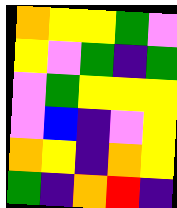[["orange", "yellow", "yellow", "green", "violet"], ["yellow", "violet", "green", "indigo", "green"], ["violet", "green", "yellow", "yellow", "yellow"], ["violet", "blue", "indigo", "violet", "yellow"], ["orange", "yellow", "indigo", "orange", "yellow"], ["green", "indigo", "orange", "red", "indigo"]]